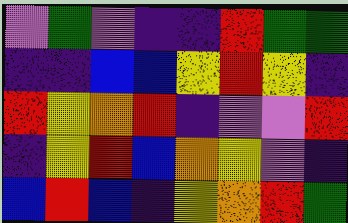[["violet", "green", "violet", "indigo", "indigo", "red", "green", "green"], ["indigo", "indigo", "blue", "blue", "yellow", "red", "yellow", "indigo"], ["red", "yellow", "orange", "red", "indigo", "violet", "violet", "red"], ["indigo", "yellow", "red", "blue", "orange", "yellow", "violet", "indigo"], ["blue", "red", "blue", "indigo", "yellow", "orange", "red", "green"]]